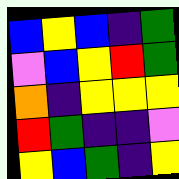[["blue", "yellow", "blue", "indigo", "green"], ["violet", "blue", "yellow", "red", "green"], ["orange", "indigo", "yellow", "yellow", "yellow"], ["red", "green", "indigo", "indigo", "violet"], ["yellow", "blue", "green", "indigo", "yellow"]]